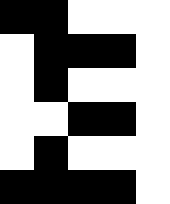[["black", "black", "white", "white", "white"], ["white", "black", "black", "black", "white"], ["white", "black", "white", "white", "white"], ["white", "white", "black", "black", "white"], ["white", "black", "white", "white", "white"], ["black", "black", "black", "black", "white"]]